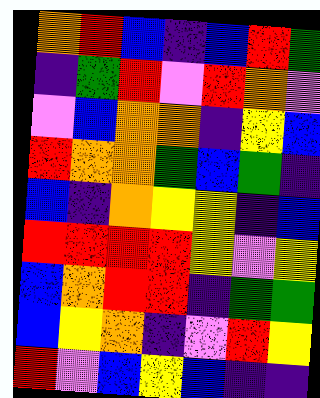[["orange", "red", "blue", "indigo", "blue", "red", "green"], ["indigo", "green", "red", "violet", "red", "orange", "violet"], ["violet", "blue", "orange", "orange", "indigo", "yellow", "blue"], ["red", "orange", "orange", "green", "blue", "green", "indigo"], ["blue", "indigo", "orange", "yellow", "yellow", "indigo", "blue"], ["red", "red", "red", "red", "yellow", "violet", "yellow"], ["blue", "orange", "red", "red", "indigo", "green", "green"], ["blue", "yellow", "orange", "indigo", "violet", "red", "yellow"], ["red", "violet", "blue", "yellow", "blue", "indigo", "indigo"]]